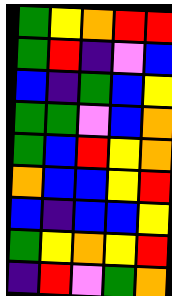[["green", "yellow", "orange", "red", "red"], ["green", "red", "indigo", "violet", "blue"], ["blue", "indigo", "green", "blue", "yellow"], ["green", "green", "violet", "blue", "orange"], ["green", "blue", "red", "yellow", "orange"], ["orange", "blue", "blue", "yellow", "red"], ["blue", "indigo", "blue", "blue", "yellow"], ["green", "yellow", "orange", "yellow", "red"], ["indigo", "red", "violet", "green", "orange"]]